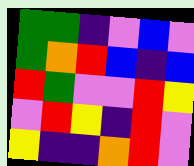[["green", "green", "indigo", "violet", "blue", "violet"], ["green", "orange", "red", "blue", "indigo", "blue"], ["red", "green", "violet", "violet", "red", "yellow"], ["violet", "red", "yellow", "indigo", "red", "violet"], ["yellow", "indigo", "indigo", "orange", "red", "violet"]]